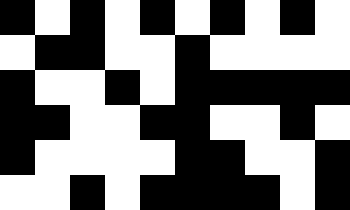[["black", "white", "black", "white", "black", "white", "black", "white", "black", "white"], ["white", "black", "black", "white", "white", "black", "white", "white", "white", "white"], ["black", "white", "white", "black", "white", "black", "black", "black", "black", "black"], ["black", "black", "white", "white", "black", "black", "white", "white", "black", "white"], ["black", "white", "white", "white", "white", "black", "black", "white", "white", "black"], ["white", "white", "black", "white", "black", "black", "black", "black", "white", "black"]]